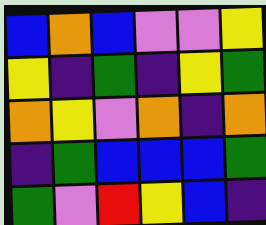[["blue", "orange", "blue", "violet", "violet", "yellow"], ["yellow", "indigo", "green", "indigo", "yellow", "green"], ["orange", "yellow", "violet", "orange", "indigo", "orange"], ["indigo", "green", "blue", "blue", "blue", "green"], ["green", "violet", "red", "yellow", "blue", "indigo"]]